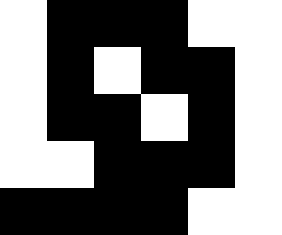[["white", "black", "black", "black", "white", "white"], ["white", "black", "white", "black", "black", "white"], ["white", "black", "black", "white", "black", "white"], ["white", "white", "black", "black", "black", "white"], ["black", "black", "black", "black", "white", "white"]]